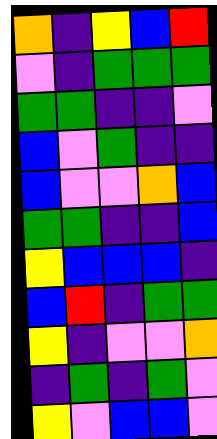[["orange", "indigo", "yellow", "blue", "red"], ["violet", "indigo", "green", "green", "green"], ["green", "green", "indigo", "indigo", "violet"], ["blue", "violet", "green", "indigo", "indigo"], ["blue", "violet", "violet", "orange", "blue"], ["green", "green", "indigo", "indigo", "blue"], ["yellow", "blue", "blue", "blue", "indigo"], ["blue", "red", "indigo", "green", "green"], ["yellow", "indigo", "violet", "violet", "orange"], ["indigo", "green", "indigo", "green", "violet"], ["yellow", "violet", "blue", "blue", "violet"]]